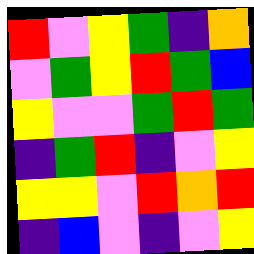[["red", "violet", "yellow", "green", "indigo", "orange"], ["violet", "green", "yellow", "red", "green", "blue"], ["yellow", "violet", "violet", "green", "red", "green"], ["indigo", "green", "red", "indigo", "violet", "yellow"], ["yellow", "yellow", "violet", "red", "orange", "red"], ["indigo", "blue", "violet", "indigo", "violet", "yellow"]]